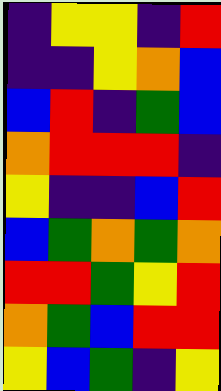[["indigo", "yellow", "yellow", "indigo", "red"], ["indigo", "indigo", "yellow", "orange", "blue"], ["blue", "red", "indigo", "green", "blue"], ["orange", "red", "red", "red", "indigo"], ["yellow", "indigo", "indigo", "blue", "red"], ["blue", "green", "orange", "green", "orange"], ["red", "red", "green", "yellow", "red"], ["orange", "green", "blue", "red", "red"], ["yellow", "blue", "green", "indigo", "yellow"]]